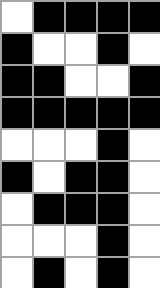[["white", "black", "black", "black", "black"], ["black", "white", "white", "black", "white"], ["black", "black", "white", "white", "black"], ["black", "black", "black", "black", "black"], ["white", "white", "white", "black", "white"], ["black", "white", "black", "black", "white"], ["white", "black", "black", "black", "white"], ["white", "white", "white", "black", "white"], ["white", "black", "white", "black", "white"]]